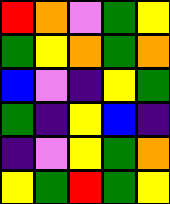[["red", "orange", "violet", "green", "yellow"], ["green", "yellow", "orange", "green", "orange"], ["blue", "violet", "indigo", "yellow", "green"], ["green", "indigo", "yellow", "blue", "indigo"], ["indigo", "violet", "yellow", "green", "orange"], ["yellow", "green", "red", "green", "yellow"]]